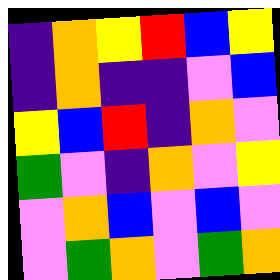[["indigo", "orange", "yellow", "red", "blue", "yellow"], ["indigo", "orange", "indigo", "indigo", "violet", "blue"], ["yellow", "blue", "red", "indigo", "orange", "violet"], ["green", "violet", "indigo", "orange", "violet", "yellow"], ["violet", "orange", "blue", "violet", "blue", "violet"], ["violet", "green", "orange", "violet", "green", "orange"]]